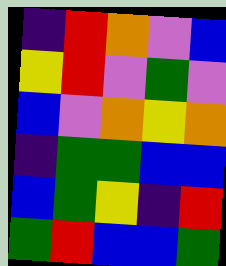[["indigo", "red", "orange", "violet", "blue"], ["yellow", "red", "violet", "green", "violet"], ["blue", "violet", "orange", "yellow", "orange"], ["indigo", "green", "green", "blue", "blue"], ["blue", "green", "yellow", "indigo", "red"], ["green", "red", "blue", "blue", "green"]]